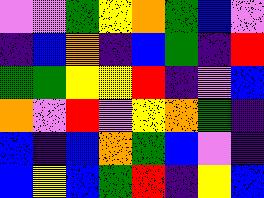[["violet", "violet", "green", "yellow", "orange", "green", "blue", "violet"], ["indigo", "blue", "orange", "indigo", "blue", "green", "indigo", "red"], ["green", "green", "yellow", "yellow", "red", "indigo", "violet", "blue"], ["orange", "violet", "red", "violet", "yellow", "orange", "green", "indigo"], ["blue", "indigo", "blue", "orange", "green", "blue", "violet", "indigo"], ["blue", "yellow", "blue", "green", "red", "indigo", "yellow", "blue"]]